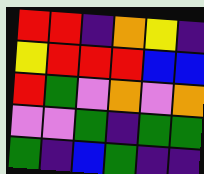[["red", "red", "indigo", "orange", "yellow", "indigo"], ["yellow", "red", "red", "red", "blue", "blue"], ["red", "green", "violet", "orange", "violet", "orange"], ["violet", "violet", "green", "indigo", "green", "green"], ["green", "indigo", "blue", "green", "indigo", "indigo"]]